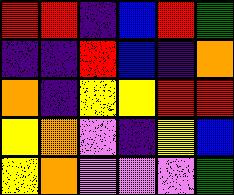[["red", "red", "indigo", "blue", "red", "green"], ["indigo", "indigo", "red", "blue", "indigo", "orange"], ["orange", "indigo", "yellow", "yellow", "red", "red"], ["yellow", "orange", "violet", "indigo", "yellow", "blue"], ["yellow", "orange", "violet", "violet", "violet", "green"]]